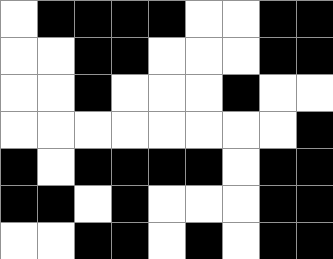[["white", "black", "black", "black", "black", "white", "white", "black", "black"], ["white", "white", "black", "black", "white", "white", "white", "black", "black"], ["white", "white", "black", "white", "white", "white", "black", "white", "white"], ["white", "white", "white", "white", "white", "white", "white", "white", "black"], ["black", "white", "black", "black", "black", "black", "white", "black", "black"], ["black", "black", "white", "black", "white", "white", "white", "black", "black"], ["white", "white", "black", "black", "white", "black", "white", "black", "black"]]